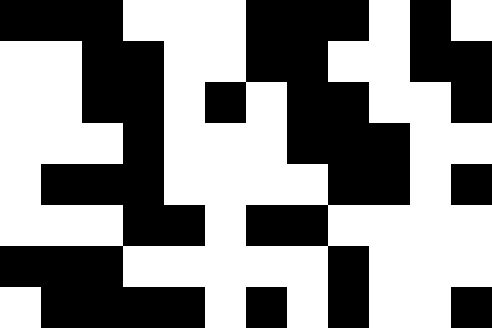[["black", "black", "black", "white", "white", "white", "black", "black", "black", "white", "black", "white"], ["white", "white", "black", "black", "white", "white", "black", "black", "white", "white", "black", "black"], ["white", "white", "black", "black", "white", "black", "white", "black", "black", "white", "white", "black"], ["white", "white", "white", "black", "white", "white", "white", "black", "black", "black", "white", "white"], ["white", "black", "black", "black", "white", "white", "white", "white", "black", "black", "white", "black"], ["white", "white", "white", "black", "black", "white", "black", "black", "white", "white", "white", "white"], ["black", "black", "black", "white", "white", "white", "white", "white", "black", "white", "white", "white"], ["white", "black", "black", "black", "black", "white", "black", "white", "black", "white", "white", "black"]]